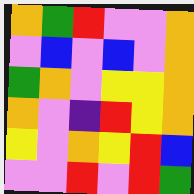[["orange", "green", "red", "violet", "violet", "orange"], ["violet", "blue", "violet", "blue", "violet", "orange"], ["green", "orange", "violet", "yellow", "yellow", "orange"], ["orange", "violet", "indigo", "red", "yellow", "orange"], ["yellow", "violet", "orange", "yellow", "red", "blue"], ["violet", "violet", "red", "violet", "red", "green"]]